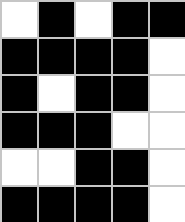[["white", "black", "white", "black", "black"], ["black", "black", "black", "black", "white"], ["black", "white", "black", "black", "white"], ["black", "black", "black", "white", "white"], ["white", "white", "black", "black", "white"], ["black", "black", "black", "black", "white"]]